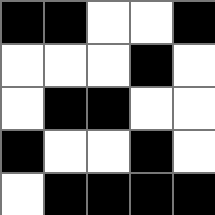[["black", "black", "white", "white", "black"], ["white", "white", "white", "black", "white"], ["white", "black", "black", "white", "white"], ["black", "white", "white", "black", "white"], ["white", "black", "black", "black", "black"]]